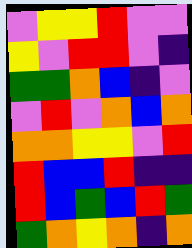[["violet", "yellow", "yellow", "red", "violet", "violet"], ["yellow", "violet", "red", "red", "violet", "indigo"], ["green", "green", "orange", "blue", "indigo", "violet"], ["violet", "red", "violet", "orange", "blue", "orange"], ["orange", "orange", "yellow", "yellow", "violet", "red"], ["red", "blue", "blue", "red", "indigo", "indigo"], ["red", "blue", "green", "blue", "red", "green"], ["green", "orange", "yellow", "orange", "indigo", "orange"]]